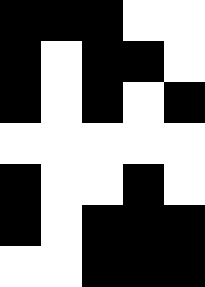[["black", "black", "black", "white", "white"], ["black", "white", "black", "black", "white"], ["black", "white", "black", "white", "black"], ["white", "white", "white", "white", "white"], ["black", "white", "white", "black", "white"], ["black", "white", "black", "black", "black"], ["white", "white", "black", "black", "black"]]